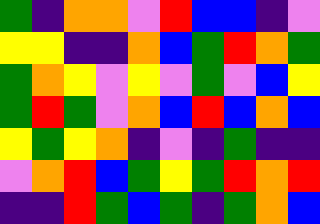[["green", "indigo", "orange", "orange", "violet", "red", "blue", "blue", "indigo", "violet"], ["yellow", "yellow", "indigo", "indigo", "orange", "blue", "green", "red", "orange", "green"], ["green", "orange", "yellow", "violet", "yellow", "violet", "green", "violet", "blue", "yellow"], ["green", "red", "green", "violet", "orange", "blue", "red", "blue", "orange", "blue"], ["yellow", "green", "yellow", "orange", "indigo", "violet", "indigo", "green", "indigo", "indigo"], ["violet", "orange", "red", "blue", "green", "yellow", "green", "red", "orange", "red"], ["indigo", "indigo", "red", "green", "blue", "green", "indigo", "green", "orange", "blue"]]